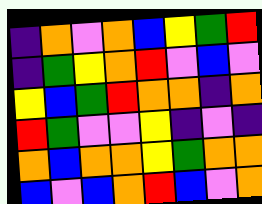[["indigo", "orange", "violet", "orange", "blue", "yellow", "green", "red"], ["indigo", "green", "yellow", "orange", "red", "violet", "blue", "violet"], ["yellow", "blue", "green", "red", "orange", "orange", "indigo", "orange"], ["red", "green", "violet", "violet", "yellow", "indigo", "violet", "indigo"], ["orange", "blue", "orange", "orange", "yellow", "green", "orange", "orange"], ["blue", "violet", "blue", "orange", "red", "blue", "violet", "orange"]]